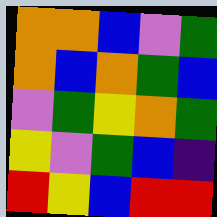[["orange", "orange", "blue", "violet", "green"], ["orange", "blue", "orange", "green", "blue"], ["violet", "green", "yellow", "orange", "green"], ["yellow", "violet", "green", "blue", "indigo"], ["red", "yellow", "blue", "red", "red"]]